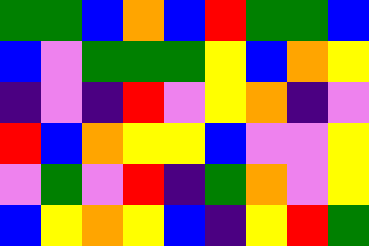[["green", "green", "blue", "orange", "blue", "red", "green", "green", "blue"], ["blue", "violet", "green", "green", "green", "yellow", "blue", "orange", "yellow"], ["indigo", "violet", "indigo", "red", "violet", "yellow", "orange", "indigo", "violet"], ["red", "blue", "orange", "yellow", "yellow", "blue", "violet", "violet", "yellow"], ["violet", "green", "violet", "red", "indigo", "green", "orange", "violet", "yellow"], ["blue", "yellow", "orange", "yellow", "blue", "indigo", "yellow", "red", "green"]]